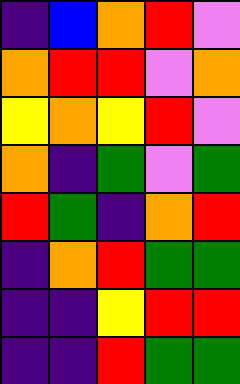[["indigo", "blue", "orange", "red", "violet"], ["orange", "red", "red", "violet", "orange"], ["yellow", "orange", "yellow", "red", "violet"], ["orange", "indigo", "green", "violet", "green"], ["red", "green", "indigo", "orange", "red"], ["indigo", "orange", "red", "green", "green"], ["indigo", "indigo", "yellow", "red", "red"], ["indigo", "indigo", "red", "green", "green"]]